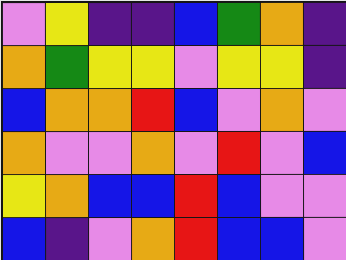[["violet", "yellow", "indigo", "indigo", "blue", "green", "orange", "indigo"], ["orange", "green", "yellow", "yellow", "violet", "yellow", "yellow", "indigo"], ["blue", "orange", "orange", "red", "blue", "violet", "orange", "violet"], ["orange", "violet", "violet", "orange", "violet", "red", "violet", "blue"], ["yellow", "orange", "blue", "blue", "red", "blue", "violet", "violet"], ["blue", "indigo", "violet", "orange", "red", "blue", "blue", "violet"]]